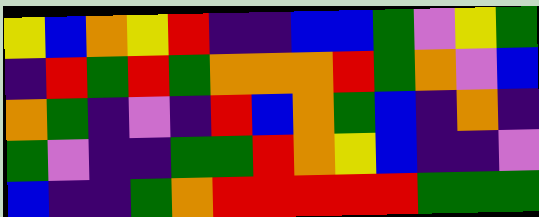[["yellow", "blue", "orange", "yellow", "red", "indigo", "indigo", "blue", "blue", "green", "violet", "yellow", "green"], ["indigo", "red", "green", "red", "green", "orange", "orange", "orange", "red", "green", "orange", "violet", "blue"], ["orange", "green", "indigo", "violet", "indigo", "red", "blue", "orange", "green", "blue", "indigo", "orange", "indigo"], ["green", "violet", "indigo", "indigo", "green", "green", "red", "orange", "yellow", "blue", "indigo", "indigo", "violet"], ["blue", "indigo", "indigo", "green", "orange", "red", "red", "red", "red", "red", "green", "green", "green"]]